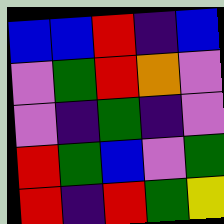[["blue", "blue", "red", "indigo", "blue"], ["violet", "green", "red", "orange", "violet"], ["violet", "indigo", "green", "indigo", "violet"], ["red", "green", "blue", "violet", "green"], ["red", "indigo", "red", "green", "yellow"]]